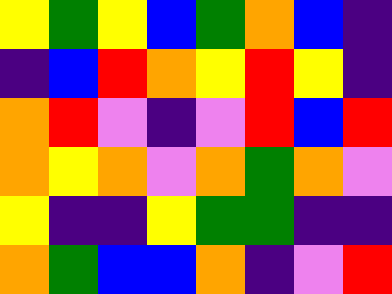[["yellow", "green", "yellow", "blue", "green", "orange", "blue", "indigo"], ["indigo", "blue", "red", "orange", "yellow", "red", "yellow", "indigo"], ["orange", "red", "violet", "indigo", "violet", "red", "blue", "red"], ["orange", "yellow", "orange", "violet", "orange", "green", "orange", "violet"], ["yellow", "indigo", "indigo", "yellow", "green", "green", "indigo", "indigo"], ["orange", "green", "blue", "blue", "orange", "indigo", "violet", "red"]]